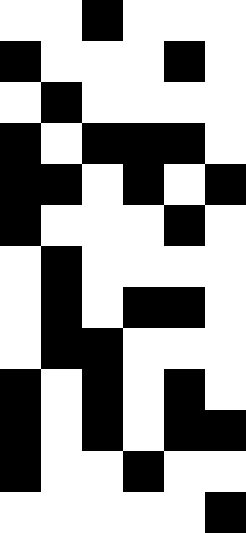[["white", "white", "black", "white", "white", "white"], ["black", "white", "white", "white", "black", "white"], ["white", "black", "white", "white", "white", "white"], ["black", "white", "black", "black", "black", "white"], ["black", "black", "white", "black", "white", "black"], ["black", "white", "white", "white", "black", "white"], ["white", "black", "white", "white", "white", "white"], ["white", "black", "white", "black", "black", "white"], ["white", "black", "black", "white", "white", "white"], ["black", "white", "black", "white", "black", "white"], ["black", "white", "black", "white", "black", "black"], ["black", "white", "white", "black", "white", "white"], ["white", "white", "white", "white", "white", "black"]]